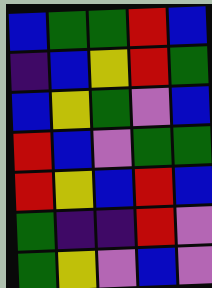[["blue", "green", "green", "red", "blue"], ["indigo", "blue", "yellow", "red", "green"], ["blue", "yellow", "green", "violet", "blue"], ["red", "blue", "violet", "green", "green"], ["red", "yellow", "blue", "red", "blue"], ["green", "indigo", "indigo", "red", "violet"], ["green", "yellow", "violet", "blue", "violet"]]